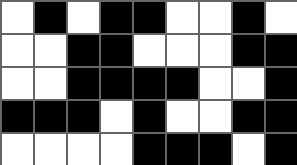[["white", "black", "white", "black", "black", "white", "white", "black", "white"], ["white", "white", "black", "black", "white", "white", "white", "black", "black"], ["white", "white", "black", "black", "black", "black", "white", "white", "black"], ["black", "black", "black", "white", "black", "white", "white", "black", "black"], ["white", "white", "white", "white", "black", "black", "black", "white", "black"]]